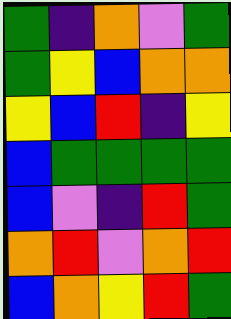[["green", "indigo", "orange", "violet", "green"], ["green", "yellow", "blue", "orange", "orange"], ["yellow", "blue", "red", "indigo", "yellow"], ["blue", "green", "green", "green", "green"], ["blue", "violet", "indigo", "red", "green"], ["orange", "red", "violet", "orange", "red"], ["blue", "orange", "yellow", "red", "green"]]